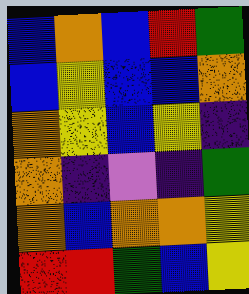[["blue", "orange", "blue", "red", "green"], ["blue", "yellow", "blue", "blue", "orange"], ["orange", "yellow", "blue", "yellow", "indigo"], ["orange", "indigo", "violet", "indigo", "green"], ["orange", "blue", "orange", "orange", "yellow"], ["red", "red", "green", "blue", "yellow"]]